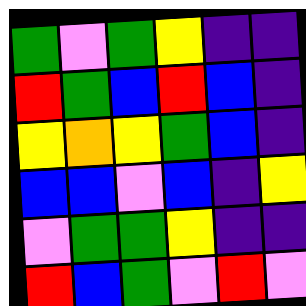[["green", "violet", "green", "yellow", "indigo", "indigo"], ["red", "green", "blue", "red", "blue", "indigo"], ["yellow", "orange", "yellow", "green", "blue", "indigo"], ["blue", "blue", "violet", "blue", "indigo", "yellow"], ["violet", "green", "green", "yellow", "indigo", "indigo"], ["red", "blue", "green", "violet", "red", "violet"]]